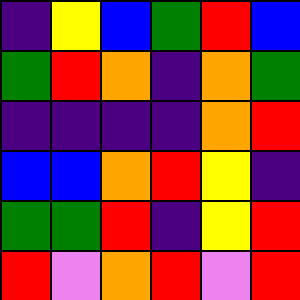[["indigo", "yellow", "blue", "green", "red", "blue"], ["green", "red", "orange", "indigo", "orange", "green"], ["indigo", "indigo", "indigo", "indigo", "orange", "red"], ["blue", "blue", "orange", "red", "yellow", "indigo"], ["green", "green", "red", "indigo", "yellow", "red"], ["red", "violet", "orange", "red", "violet", "red"]]